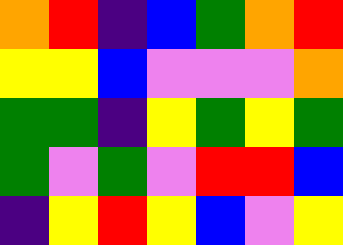[["orange", "red", "indigo", "blue", "green", "orange", "red"], ["yellow", "yellow", "blue", "violet", "violet", "violet", "orange"], ["green", "green", "indigo", "yellow", "green", "yellow", "green"], ["green", "violet", "green", "violet", "red", "red", "blue"], ["indigo", "yellow", "red", "yellow", "blue", "violet", "yellow"]]